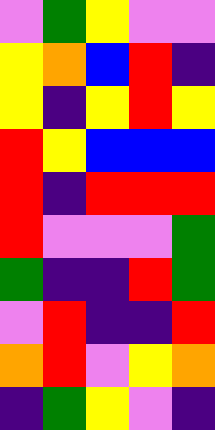[["violet", "green", "yellow", "violet", "violet"], ["yellow", "orange", "blue", "red", "indigo"], ["yellow", "indigo", "yellow", "red", "yellow"], ["red", "yellow", "blue", "blue", "blue"], ["red", "indigo", "red", "red", "red"], ["red", "violet", "violet", "violet", "green"], ["green", "indigo", "indigo", "red", "green"], ["violet", "red", "indigo", "indigo", "red"], ["orange", "red", "violet", "yellow", "orange"], ["indigo", "green", "yellow", "violet", "indigo"]]